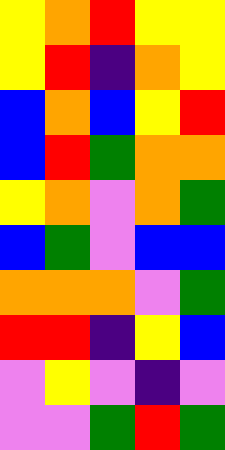[["yellow", "orange", "red", "yellow", "yellow"], ["yellow", "red", "indigo", "orange", "yellow"], ["blue", "orange", "blue", "yellow", "red"], ["blue", "red", "green", "orange", "orange"], ["yellow", "orange", "violet", "orange", "green"], ["blue", "green", "violet", "blue", "blue"], ["orange", "orange", "orange", "violet", "green"], ["red", "red", "indigo", "yellow", "blue"], ["violet", "yellow", "violet", "indigo", "violet"], ["violet", "violet", "green", "red", "green"]]